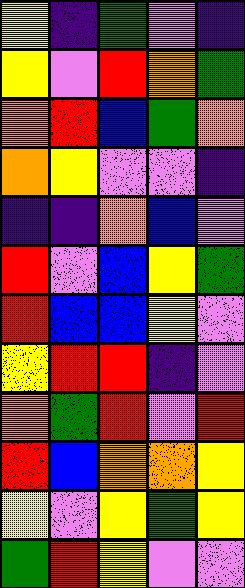[["yellow", "indigo", "green", "violet", "indigo"], ["yellow", "violet", "red", "orange", "green"], ["orange", "red", "blue", "green", "orange"], ["orange", "yellow", "violet", "violet", "indigo"], ["indigo", "indigo", "orange", "blue", "violet"], ["red", "violet", "blue", "yellow", "green"], ["red", "blue", "blue", "yellow", "violet"], ["yellow", "red", "red", "indigo", "violet"], ["orange", "green", "red", "violet", "red"], ["red", "blue", "orange", "orange", "yellow"], ["yellow", "violet", "yellow", "green", "yellow"], ["green", "red", "yellow", "violet", "violet"]]